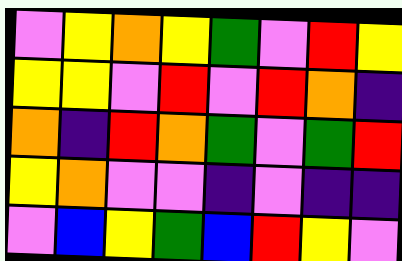[["violet", "yellow", "orange", "yellow", "green", "violet", "red", "yellow"], ["yellow", "yellow", "violet", "red", "violet", "red", "orange", "indigo"], ["orange", "indigo", "red", "orange", "green", "violet", "green", "red"], ["yellow", "orange", "violet", "violet", "indigo", "violet", "indigo", "indigo"], ["violet", "blue", "yellow", "green", "blue", "red", "yellow", "violet"]]